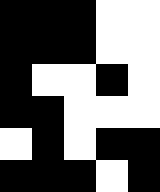[["black", "black", "black", "white", "white"], ["black", "black", "black", "white", "white"], ["black", "white", "white", "black", "white"], ["black", "black", "white", "white", "white"], ["white", "black", "white", "black", "black"], ["black", "black", "black", "white", "black"]]